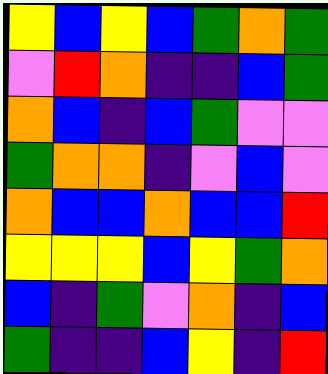[["yellow", "blue", "yellow", "blue", "green", "orange", "green"], ["violet", "red", "orange", "indigo", "indigo", "blue", "green"], ["orange", "blue", "indigo", "blue", "green", "violet", "violet"], ["green", "orange", "orange", "indigo", "violet", "blue", "violet"], ["orange", "blue", "blue", "orange", "blue", "blue", "red"], ["yellow", "yellow", "yellow", "blue", "yellow", "green", "orange"], ["blue", "indigo", "green", "violet", "orange", "indigo", "blue"], ["green", "indigo", "indigo", "blue", "yellow", "indigo", "red"]]